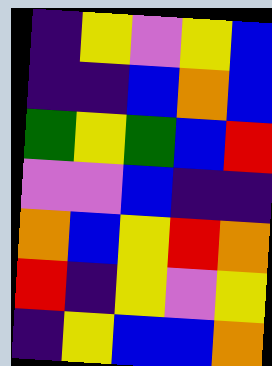[["indigo", "yellow", "violet", "yellow", "blue"], ["indigo", "indigo", "blue", "orange", "blue"], ["green", "yellow", "green", "blue", "red"], ["violet", "violet", "blue", "indigo", "indigo"], ["orange", "blue", "yellow", "red", "orange"], ["red", "indigo", "yellow", "violet", "yellow"], ["indigo", "yellow", "blue", "blue", "orange"]]